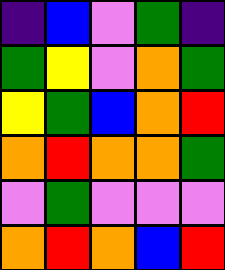[["indigo", "blue", "violet", "green", "indigo"], ["green", "yellow", "violet", "orange", "green"], ["yellow", "green", "blue", "orange", "red"], ["orange", "red", "orange", "orange", "green"], ["violet", "green", "violet", "violet", "violet"], ["orange", "red", "orange", "blue", "red"]]